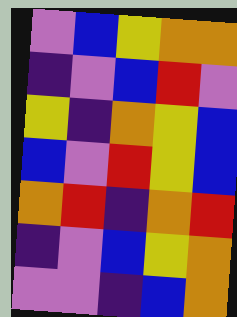[["violet", "blue", "yellow", "orange", "orange"], ["indigo", "violet", "blue", "red", "violet"], ["yellow", "indigo", "orange", "yellow", "blue"], ["blue", "violet", "red", "yellow", "blue"], ["orange", "red", "indigo", "orange", "red"], ["indigo", "violet", "blue", "yellow", "orange"], ["violet", "violet", "indigo", "blue", "orange"]]